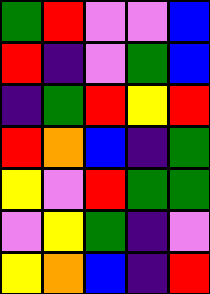[["green", "red", "violet", "violet", "blue"], ["red", "indigo", "violet", "green", "blue"], ["indigo", "green", "red", "yellow", "red"], ["red", "orange", "blue", "indigo", "green"], ["yellow", "violet", "red", "green", "green"], ["violet", "yellow", "green", "indigo", "violet"], ["yellow", "orange", "blue", "indigo", "red"]]